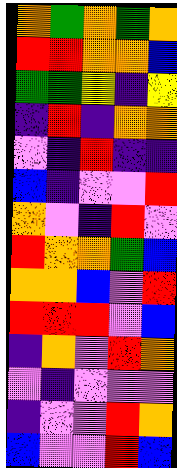[["orange", "green", "orange", "green", "orange"], ["red", "red", "orange", "orange", "blue"], ["green", "green", "yellow", "indigo", "yellow"], ["indigo", "red", "indigo", "orange", "orange"], ["violet", "indigo", "red", "indigo", "indigo"], ["blue", "indigo", "violet", "violet", "red"], ["orange", "violet", "indigo", "red", "violet"], ["red", "orange", "orange", "green", "blue"], ["orange", "orange", "blue", "violet", "red"], ["red", "red", "red", "violet", "blue"], ["indigo", "orange", "violet", "red", "orange"], ["violet", "indigo", "violet", "violet", "violet"], ["indigo", "violet", "violet", "red", "orange"], ["blue", "violet", "violet", "red", "blue"]]